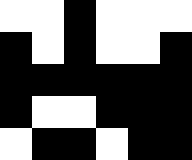[["white", "white", "black", "white", "white", "white"], ["black", "white", "black", "white", "white", "black"], ["black", "black", "black", "black", "black", "black"], ["black", "white", "white", "black", "black", "black"], ["white", "black", "black", "white", "black", "black"]]